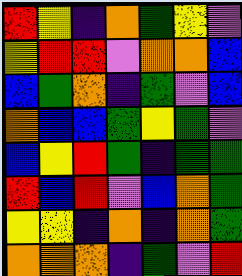[["red", "yellow", "indigo", "orange", "green", "yellow", "violet"], ["yellow", "red", "red", "violet", "orange", "orange", "blue"], ["blue", "green", "orange", "indigo", "green", "violet", "blue"], ["orange", "blue", "blue", "green", "yellow", "green", "violet"], ["blue", "yellow", "red", "green", "indigo", "green", "green"], ["red", "blue", "red", "violet", "blue", "orange", "green"], ["yellow", "yellow", "indigo", "orange", "indigo", "orange", "green"], ["orange", "orange", "orange", "indigo", "green", "violet", "red"]]